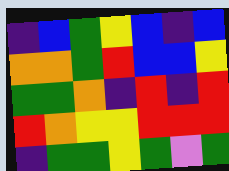[["indigo", "blue", "green", "yellow", "blue", "indigo", "blue"], ["orange", "orange", "green", "red", "blue", "blue", "yellow"], ["green", "green", "orange", "indigo", "red", "indigo", "red"], ["red", "orange", "yellow", "yellow", "red", "red", "red"], ["indigo", "green", "green", "yellow", "green", "violet", "green"]]